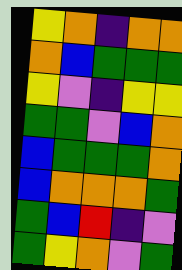[["yellow", "orange", "indigo", "orange", "orange"], ["orange", "blue", "green", "green", "green"], ["yellow", "violet", "indigo", "yellow", "yellow"], ["green", "green", "violet", "blue", "orange"], ["blue", "green", "green", "green", "orange"], ["blue", "orange", "orange", "orange", "green"], ["green", "blue", "red", "indigo", "violet"], ["green", "yellow", "orange", "violet", "green"]]